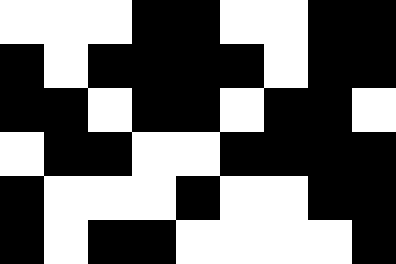[["white", "white", "white", "black", "black", "white", "white", "black", "black"], ["black", "white", "black", "black", "black", "black", "white", "black", "black"], ["black", "black", "white", "black", "black", "white", "black", "black", "white"], ["white", "black", "black", "white", "white", "black", "black", "black", "black"], ["black", "white", "white", "white", "black", "white", "white", "black", "black"], ["black", "white", "black", "black", "white", "white", "white", "white", "black"]]